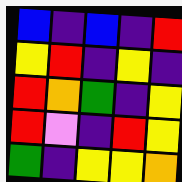[["blue", "indigo", "blue", "indigo", "red"], ["yellow", "red", "indigo", "yellow", "indigo"], ["red", "orange", "green", "indigo", "yellow"], ["red", "violet", "indigo", "red", "yellow"], ["green", "indigo", "yellow", "yellow", "orange"]]